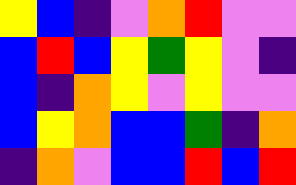[["yellow", "blue", "indigo", "violet", "orange", "red", "violet", "violet"], ["blue", "red", "blue", "yellow", "green", "yellow", "violet", "indigo"], ["blue", "indigo", "orange", "yellow", "violet", "yellow", "violet", "violet"], ["blue", "yellow", "orange", "blue", "blue", "green", "indigo", "orange"], ["indigo", "orange", "violet", "blue", "blue", "red", "blue", "red"]]